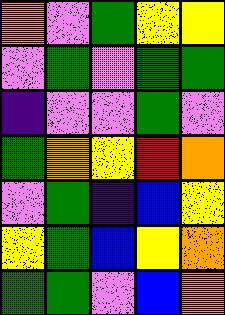[["orange", "violet", "green", "yellow", "yellow"], ["violet", "green", "violet", "green", "green"], ["indigo", "violet", "violet", "green", "violet"], ["green", "orange", "yellow", "red", "orange"], ["violet", "green", "indigo", "blue", "yellow"], ["yellow", "green", "blue", "yellow", "orange"], ["green", "green", "violet", "blue", "orange"]]